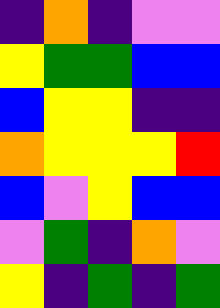[["indigo", "orange", "indigo", "violet", "violet"], ["yellow", "green", "green", "blue", "blue"], ["blue", "yellow", "yellow", "indigo", "indigo"], ["orange", "yellow", "yellow", "yellow", "red"], ["blue", "violet", "yellow", "blue", "blue"], ["violet", "green", "indigo", "orange", "violet"], ["yellow", "indigo", "green", "indigo", "green"]]